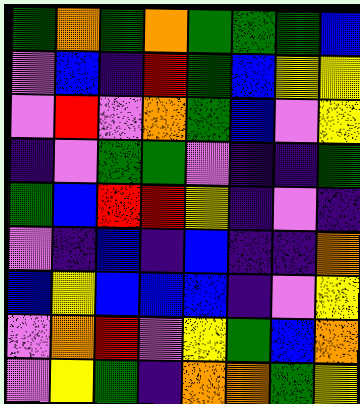[["green", "orange", "green", "orange", "green", "green", "green", "blue"], ["violet", "blue", "indigo", "red", "green", "blue", "yellow", "yellow"], ["violet", "red", "violet", "orange", "green", "blue", "violet", "yellow"], ["indigo", "violet", "green", "green", "violet", "indigo", "indigo", "green"], ["green", "blue", "red", "red", "yellow", "indigo", "violet", "indigo"], ["violet", "indigo", "blue", "indigo", "blue", "indigo", "indigo", "orange"], ["blue", "yellow", "blue", "blue", "blue", "indigo", "violet", "yellow"], ["violet", "orange", "red", "violet", "yellow", "green", "blue", "orange"], ["violet", "yellow", "green", "indigo", "orange", "orange", "green", "yellow"]]